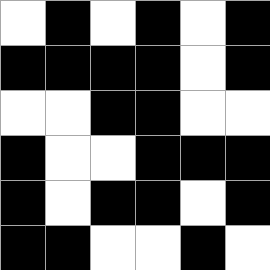[["white", "black", "white", "black", "white", "black"], ["black", "black", "black", "black", "white", "black"], ["white", "white", "black", "black", "white", "white"], ["black", "white", "white", "black", "black", "black"], ["black", "white", "black", "black", "white", "black"], ["black", "black", "white", "white", "black", "white"]]